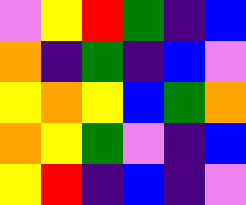[["violet", "yellow", "red", "green", "indigo", "blue"], ["orange", "indigo", "green", "indigo", "blue", "violet"], ["yellow", "orange", "yellow", "blue", "green", "orange"], ["orange", "yellow", "green", "violet", "indigo", "blue"], ["yellow", "red", "indigo", "blue", "indigo", "violet"]]